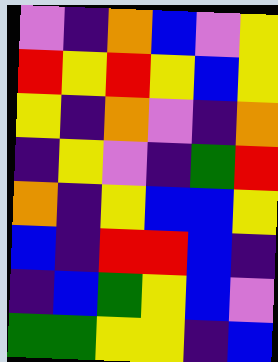[["violet", "indigo", "orange", "blue", "violet", "yellow"], ["red", "yellow", "red", "yellow", "blue", "yellow"], ["yellow", "indigo", "orange", "violet", "indigo", "orange"], ["indigo", "yellow", "violet", "indigo", "green", "red"], ["orange", "indigo", "yellow", "blue", "blue", "yellow"], ["blue", "indigo", "red", "red", "blue", "indigo"], ["indigo", "blue", "green", "yellow", "blue", "violet"], ["green", "green", "yellow", "yellow", "indigo", "blue"]]